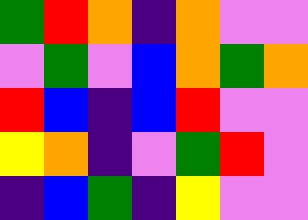[["green", "red", "orange", "indigo", "orange", "violet", "violet"], ["violet", "green", "violet", "blue", "orange", "green", "orange"], ["red", "blue", "indigo", "blue", "red", "violet", "violet"], ["yellow", "orange", "indigo", "violet", "green", "red", "violet"], ["indigo", "blue", "green", "indigo", "yellow", "violet", "violet"]]